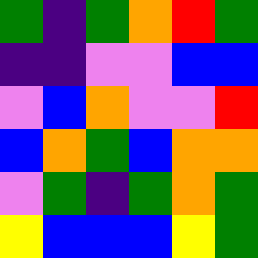[["green", "indigo", "green", "orange", "red", "green"], ["indigo", "indigo", "violet", "violet", "blue", "blue"], ["violet", "blue", "orange", "violet", "violet", "red"], ["blue", "orange", "green", "blue", "orange", "orange"], ["violet", "green", "indigo", "green", "orange", "green"], ["yellow", "blue", "blue", "blue", "yellow", "green"]]